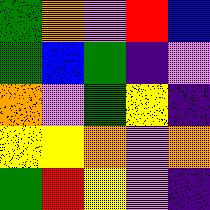[["green", "orange", "violet", "red", "blue"], ["green", "blue", "green", "indigo", "violet"], ["orange", "violet", "green", "yellow", "indigo"], ["yellow", "yellow", "orange", "violet", "orange"], ["green", "red", "yellow", "violet", "indigo"]]